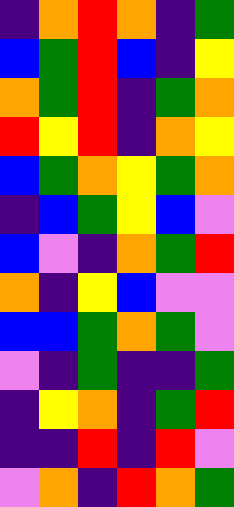[["indigo", "orange", "red", "orange", "indigo", "green"], ["blue", "green", "red", "blue", "indigo", "yellow"], ["orange", "green", "red", "indigo", "green", "orange"], ["red", "yellow", "red", "indigo", "orange", "yellow"], ["blue", "green", "orange", "yellow", "green", "orange"], ["indigo", "blue", "green", "yellow", "blue", "violet"], ["blue", "violet", "indigo", "orange", "green", "red"], ["orange", "indigo", "yellow", "blue", "violet", "violet"], ["blue", "blue", "green", "orange", "green", "violet"], ["violet", "indigo", "green", "indigo", "indigo", "green"], ["indigo", "yellow", "orange", "indigo", "green", "red"], ["indigo", "indigo", "red", "indigo", "red", "violet"], ["violet", "orange", "indigo", "red", "orange", "green"]]